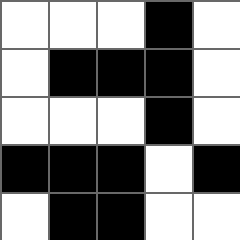[["white", "white", "white", "black", "white"], ["white", "black", "black", "black", "white"], ["white", "white", "white", "black", "white"], ["black", "black", "black", "white", "black"], ["white", "black", "black", "white", "white"]]